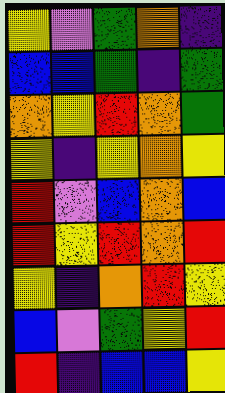[["yellow", "violet", "green", "orange", "indigo"], ["blue", "blue", "green", "indigo", "green"], ["orange", "yellow", "red", "orange", "green"], ["yellow", "indigo", "yellow", "orange", "yellow"], ["red", "violet", "blue", "orange", "blue"], ["red", "yellow", "red", "orange", "red"], ["yellow", "indigo", "orange", "red", "yellow"], ["blue", "violet", "green", "yellow", "red"], ["red", "indigo", "blue", "blue", "yellow"]]